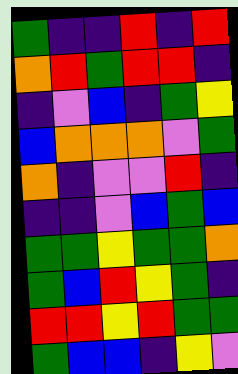[["green", "indigo", "indigo", "red", "indigo", "red"], ["orange", "red", "green", "red", "red", "indigo"], ["indigo", "violet", "blue", "indigo", "green", "yellow"], ["blue", "orange", "orange", "orange", "violet", "green"], ["orange", "indigo", "violet", "violet", "red", "indigo"], ["indigo", "indigo", "violet", "blue", "green", "blue"], ["green", "green", "yellow", "green", "green", "orange"], ["green", "blue", "red", "yellow", "green", "indigo"], ["red", "red", "yellow", "red", "green", "green"], ["green", "blue", "blue", "indigo", "yellow", "violet"]]